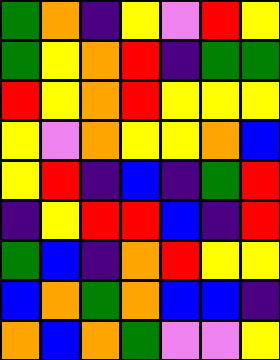[["green", "orange", "indigo", "yellow", "violet", "red", "yellow"], ["green", "yellow", "orange", "red", "indigo", "green", "green"], ["red", "yellow", "orange", "red", "yellow", "yellow", "yellow"], ["yellow", "violet", "orange", "yellow", "yellow", "orange", "blue"], ["yellow", "red", "indigo", "blue", "indigo", "green", "red"], ["indigo", "yellow", "red", "red", "blue", "indigo", "red"], ["green", "blue", "indigo", "orange", "red", "yellow", "yellow"], ["blue", "orange", "green", "orange", "blue", "blue", "indigo"], ["orange", "blue", "orange", "green", "violet", "violet", "yellow"]]